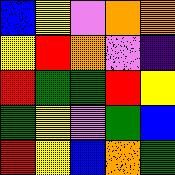[["blue", "yellow", "violet", "orange", "orange"], ["yellow", "red", "orange", "violet", "indigo"], ["red", "green", "green", "red", "yellow"], ["green", "yellow", "violet", "green", "blue"], ["red", "yellow", "blue", "orange", "green"]]